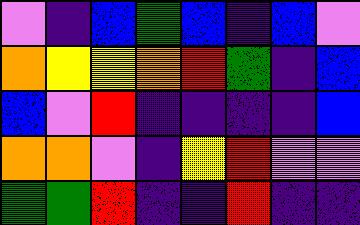[["violet", "indigo", "blue", "green", "blue", "indigo", "blue", "violet"], ["orange", "yellow", "yellow", "orange", "red", "green", "indigo", "blue"], ["blue", "violet", "red", "indigo", "indigo", "indigo", "indigo", "blue"], ["orange", "orange", "violet", "indigo", "yellow", "red", "violet", "violet"], ["green", "green", "red", "indigo", "indigo", "red", "indigo", "indigo"]]